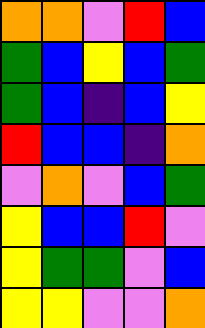[["orange", "orange", "violet", "red", "blue"], ["green", "blue", "yellow", "blue", "green"], ["green", "blue", "indigo", "blue", "yellow"], ["red", "blue", "blue", "indigo", "orange"], ["violet", "orange", "violet", "blue", "green"], ["yellow", "blue", "blue", "red", "violet"], ["yellow", "green", "green", "violet", "blue"], ["yellow", "yellow", "violet", "violet", "orange"]]